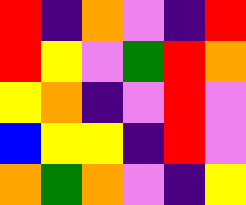[["red", "indigo", "orange", "violet", "indigo", "red"], ["red", "yellow", "violet", "green", "red", "orange"], ["yellow", "orange", "indigo", "violet", "red", "violet"], ["blue", "yellow", "yellow", "indigo", "red", "violet"], ["orange", "green", "orange", "violet", "indigo", "yellow"]]